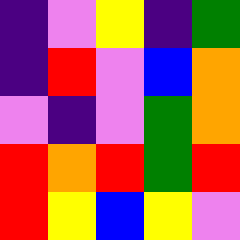[["indigo", "violet", "yellow", "indigo", "green"], ["indigo", "red", "violet", "blue", "orange"], ["violet", "indigo", "violet", "green", "orange"], ["red", "orange", "red", "green", "red"], ["red", "yellow", "blue", "yellow", "violet"]]